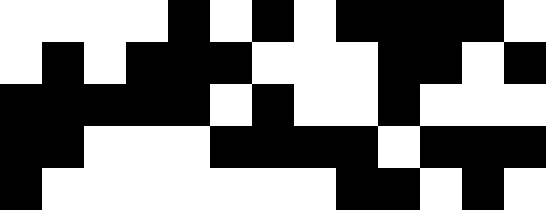[["white", "white", "white", "white", "black", "white", "black", "white", "black", "black", "black", "black", "white"], ["white", "black", "white", "black", "black", "black", "white", "white", "white", "black", "black", "white", "black"], ["black", "black", "black", "black", "black", "white", "black", "white", "white", "black", "white", "white", "white"], ["black", "black", "white", "white", "white", "black", "black", "black", "black", "white", "black", "black", "black"], ["black", "white", "white", "white", "white", "white", "white", "white", "black", "black", "white", "black", "white"]]